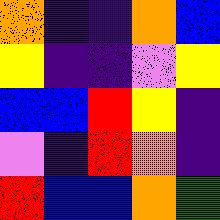[["orange", "indigo", "indigo", "orange", "blue"], ["yellow", "indigo", "indigo", "violet", "yellow"], ["blue", "blue", "red", "yellow", "indigo"], ["violet", "indigo", "red", "orange", "indigo"], ["red", "blue", "blue", "orange", "green"]]